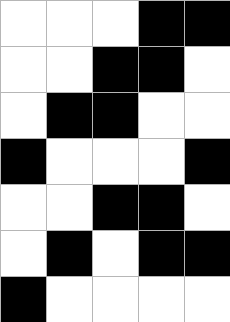[["white", "white", "white", "black", "black"], ["white", "white", "black", "black", "white"], ["white", "black", "black", "white", "white"], ["black", "white", "white", "white", "black"], ["white", "white", "black", "black", "white"], ["white", "black", "white", "black", "black"], ["black", "white", "white", "white", "white"]]